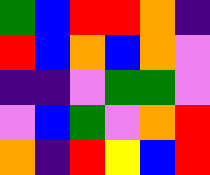[["green", "blue", "red", "red", "orange", "indigo"], ["red", "blue", "orange", "blue", "orange", "violet"], ["indigo", "indigo", "violet", "green", "green", "violet"], ["violet", "blue", "green", "violet", "orange", "red"], ["orange", "indigo", "red", "yellow", "blue", "red"]]